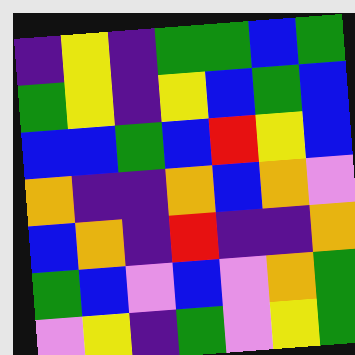[["indigo", "yellow", "indigo", "green", "green", "blue", "green"], ["green", "yellow", "indigo", "yellow", "blue", "green", "blue"], ["blue", "blue", "green", "blue", "red", "yellow", "blue"], ["orange", "indigo", "indigo", "orange", "blue", "orange", "violet"], ["blue", "orange", "indigo", "red", "indigo", "indigo", "orange"], ["green", "blue", "violet", "blue", "violet", "orange", "green"], ["violet", "yellow", "indigo", "green", "violet", "yellow", "green"]]